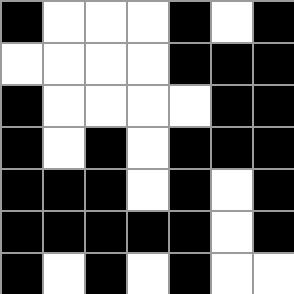[["black", "white", "white", "white", "black", "white", "black"], ["white", "white", "white", "white", "black", "black", "black"], ["black", "white", "white", "white", "white", "black", "black"], ["black", "white", "black", "white", "black", "black", "black"], ["black", "black", "black", "white", "black", "white", "black"], ["black", "black", "black", "black", "black", "white", "black"], ["black", "white", "black", "white", "black", "white", "white"]]